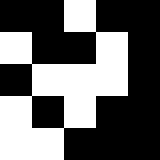[["black", "black", "white", "black", "black"], ["white", "black", "black", "white", "black"], ["black", "white", "white", "white", "black"], ["white", "black", "white", "black", "black"], ["white", "white", "black", "black", "black"]]